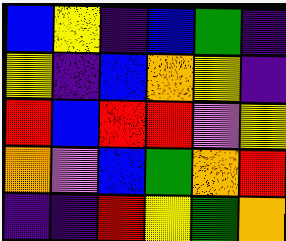[["blue", "yellow", "indigo", "blue", "green", "indigo"], ["yellow", "indigo", "blue", "orange", "yellow", "indigo"], ["red", "blue", "red", "red", "violet", "yellow"], ["orange", "violet", "blue", "green", "orange", "red"], ["indigo", "indigo", "red", "yellow", "green", "orange"]]